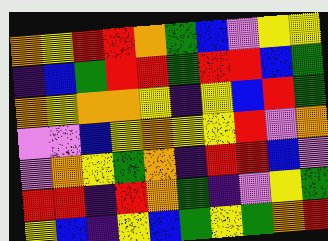[["orange", "yellow", "red", "red", "orange", "green", "blue", "violet", "yellow", "yellow"], ["indigo", "blue", "green", "red", "red", "green", "red", "red", "blue", "green"], ["orange", "yellow", "orange", "orange", "yellow", "indigo", "yellow", "blue", "red", "green"], ["violet", "violet", "blue", "yellow", "orange", "yellow", "yellow", "red", "violet", "orange"], ["violet", "orange", "yellow", "green", "orange", "indigo", "red", "red", "blue", "violet"], ["red", "red", "indigo", "red", "orange", "green", "indigo", "violet", "yellow", "green"], ["yellow", "blue", "indigo", "yellow", "blue", "green", "yellow", "green", "orange", "red"]]